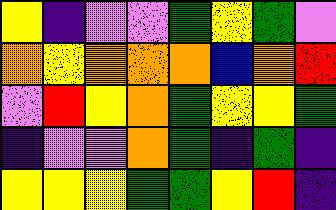[["yellow", "indigo", "violet", "violet", "green", "yellow", "green", "violet"], ["orange", "yellow", "orange", "orange", "orange", "blue", "orange", "red"], ["violet", "red", "yellow", "orange", "green", "yellow", "yellow", "green"], ["indigo", "violet", "violet", "orange", "green", "indigo", "green", "indigo"], ["yellow", "yellow", "yellow", "green", "green", "yellow", "red", "indigo"]]